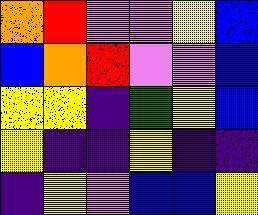[["orange", "red", "violet", "violet", "yellow", "blue"], ["blue", "orange", "red", "violet", "violet", "blue"], ["yellow", "yellow", "indigo", "green", "yellow", "blue"], ["yellow", "indigo", "indigo", "yellow", "indigo", "indigo"], ["indigo", "yellow", "violet", "blue", "blue", "yellow"]]